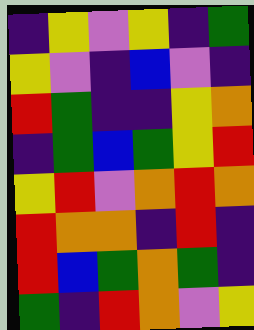[["indigo", "yellow", "violet", "yellow", "indigo", "green"], ["yellow", "violet", "indigo", "blue", "violet", "indigo"], ["red", "green", "indigo", "indigo", "yellow", "orange"], ["indigo", "green", "blue", "green", "yellow", "red"], ["yellow", "red", "violet", "orange", "red", "orange"], ["red", "orange", "orange", "indigo", "red", "indigo"], ["red", "blue", "green", "orange", "green", "indigo"], ["green", "indigo", "red", "orange", "violet", "yellow"]]